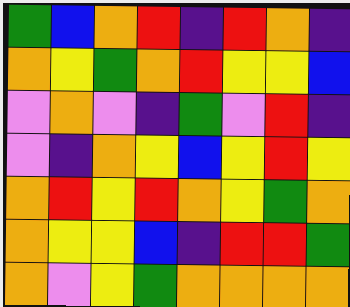[["green", "blue", "orange", "red", "indigo", "red", "orange", "indigo"], ["orange", "yellow", "green", "orange", "red", "yellow", "yellow", "blue"], ["violet", "orange", "violet", "indigo", "green", "violet", "red", "indigo"], ["violet", "indigo", "orange", "yellow", "blue", "yellow", "red", "yellow"], ["orange", "red", "yellow", "red", "orange", "yellow", "green", "orange"], ["orange", "yellow", "yellow", "blue", "indigo", "red", "red", "green"], ["orange", "violet", "yellow", "green", "orange", "orange", "orange", "orange"]]